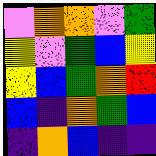[["violet", "orange", "orange", "violet", "green"], ["yellow", "violet", "green", "blue", "yellow"], ["yellow", "blue", "green", "orange", "red"], ["blue", "indigo", "orange", "green", "blue"], ["indigo", "orange", "blue", "indigo", "indigo"]]